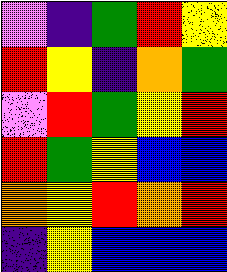[["violet", "indigo", "green", "red", "yellow"], ["red", "yellow", "indigo", "orange", "green"], ["violet", "red", "green", "yellow", "red"], ["red", "green", "yellow", "blue", "blue"], ["orange", "yellow", "red", "orange", "red"], ["indigo", "yellow", "blue", "blue", "blue"]]